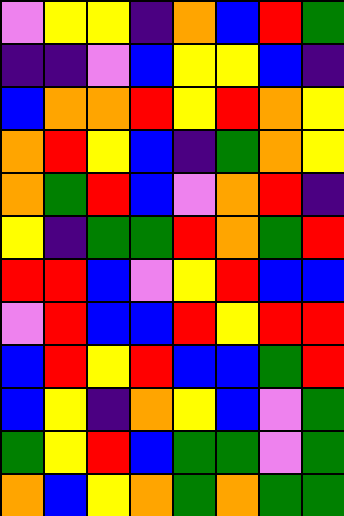[["violet", "yellow", "yellow", "indigo", "orange", "blue", "red", "green"], ["indigo", "indigo", "violet", "blue", "yellow", "yellow", "blue", "indigo"], ["blue", "orange", "orange", "red", "yellow", "red", "orange", "yellow"], ["orange", "red", "yellow", "blue", "indigo", "green", "orange", "yellow"], ["orange", "green", "red", "blue", "violet", "orange", "red", "indigo"], ["yellow", "indigo", "green", "green", "red", "orange", "green", "red"], ["red", "red", "blue", "violet", "yellow", "red", "blue", "blue"], ["violet", "red", "blue", "blue", "red", "yellow", "red", "red"], ["blue", "red", "yellow", "red", "blue", "blue", "green", "red"], ["blue", "yellow", "indigo", "orange", "yellow", "blue", "violet", "green"], ["green", "yellow", "red", "blue", "green", "green", "violet", "green"], ["orange", "blue", "yellow", "orange", "green", "orange", "green", "green"]]